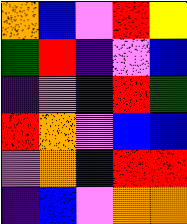[["orange", "blue", "violet", "red", "yellow"], ["green", "red", "indigo", "violet", "blue"], ["indigo", "violet", "indigo", "red", "green"], ["red", "orange", "violet", "blue", "blue"], ["violet", "orange", "blue", "red", "red"], ["indigo", "blue", "violet", "orange", "orange"]]